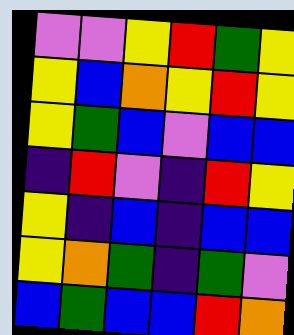[["violet", "violet", "yellow", "red", "green", "yellow"], ["yellow", "blue", "orange", "yellow", "red", "yellow"], ["yellow", "green", "blue", "violet", "blue", "blue"], ["indigo", "red", "violet", "indigo", "red", "yellow"], ["yellow", "indigo", "blue", "indigo", "blue", "blue"], ["yellow", "orange", "green", "indigo", "green", "violet"], ["blue", "green", "blue", "blue", "red", "orange"]]